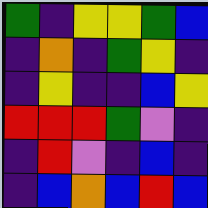[["green", "indigo", "yellow", "yellow", "green", "blue"], ["indigo", "orange", "indigo", "green", "yellow", "indigo"], ["indigo", "yellow", "indigo", "indigo", "blue", "yellow"], ["red", "red", "red", "green", "violet", "indigo"], ["indigo", "red", "violet", "indigo", "blue", "indigo"], ["indigo", "blue", "orange", "blue", "red", "blue"]]